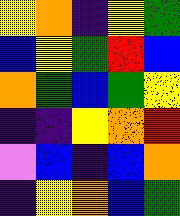[["yellow", "orange", "indigo", "yellow", "green"], ["blue", "yellow", "green", "red", "blue"], ["orange", "green", "blue", "green", "yellow"], ["indigo", "indigo", "yellow", "orange", "red"], ["violet", "blue", "indigo", "blue", "orange"], ["indigo", "yellow", "orange", "blue", "green"]]